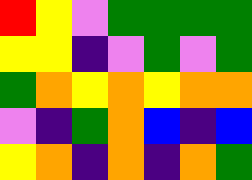[["red", "yellow", "violet", "green", "green", "green", "green"], ["yellow", "yellow", "indigo", "violet", "green", "violet", "green"], ["green", "orange", "yellow", "orange", "yellow", "orange", "orange"], ["violet", "indigo", "green", "orange", "blue", "indigo", "blue"], ["yellow", "orange", "indigo", "orange", "indigo", "orange", "green"]]